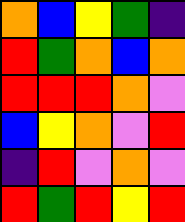[["orange", "blue", "yellow", "green", "indigo"], ["red", "green", "orange", "blue", "orange"], ["red", "red", "red", "orange", "violet"], ["blue", "yellow", "orange", "violet", "red"], ["indigo", "red", "violet", "orange", "violet"], ["red", "green", "red", "yellow", "red"]]